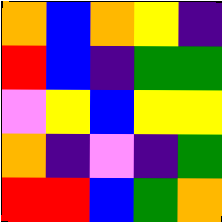[["orange", "blue", "orange", "yellow", "indigo"], ["red", "blue", "indigo", "green", "green"], ["violet", "yellow", "blue", "yellow", "yellow"], ["orange", "indigo", "violet", "indigo", "green"], ["red", "red", "blue", "green", "orange"]]